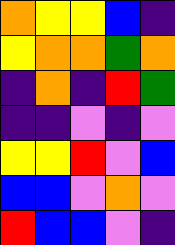[["orange", "yellow", "yellow", "blue", "indigo"], ["yellow", "orange", "orange", "green", "orange"], ["indigo", "orange", "indigo", "red", "green"], ["indigo", "indigo", "violet", "indigo", "violet"], ["yellow", "yellow", "red", "violet", "blue"], ["blue", "blue", "violet", "orange", "violet"], ["red", "blue", "blue", "violet", "indigo"]]